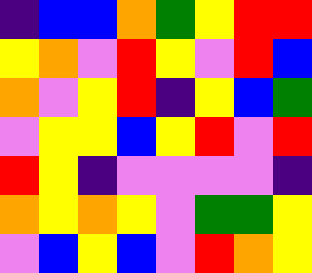[["indigo", "blue", "blue", "orange", "green", "yellow", "red", "red"], ["yellow", "orange", "violet", "red", "yellow", "violet", "red", "blue"], ["orange", "violet", "yellow", "red", "indigo", "yellow", "blue", "green"], ["violet", "yellow", "yellow", "blue", "yellow", "red", "violet", "red"], ["red", "yellow", "indigo", "violet", "violet", "violet", "violet", "indigo"], ["orange", "yellow", "orange", "yellow", "violet", "green", "green", "yellow"], ["violet", "blue", "yellow", "blue", "violet", "red", "orange", "yellow"]]